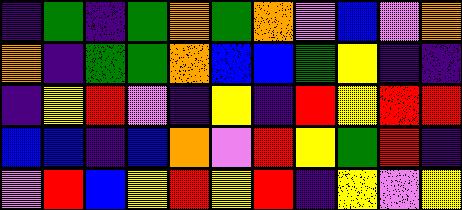[["indigo", "green", "indigo", "green", "orange", "green", "orange", "violet", "blue", "violet", "orange"], ["orange", "indigo", "green", "green", "orange", "blue", "blue", "green", "yellow", "indigo", "indigo"], ["indigo", "yellow", "red", "violet", "indigo", "yellow", "indigo", "red", "yellow", "red", "red"], ["blue", "blue", "indigo", "blue", "orange", "violet", "red", "yellow", "green", "red", "indigo"], ["violet", "red", "blue", "yellow", "red", "yellow", "red", "indigo", "yellow", "violet", "yellow"]]